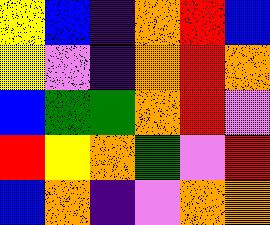[["yellow", "blue", "indigo", "orange", "red", "blue"], ["yellow", "violet", "indigo", "orange", "red", "orange"], ["blue", "green", "green", "orange", "red", "violet"], ["red", "yellow", "orange", "green", "violet", "red"], ["blue", "orange", "indigo", "violet", "orange", "orange"]]